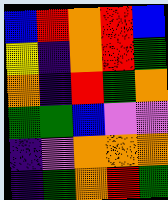[["blue", "red", "orange", "red", "blue"], ["yellow", "indigo", "orange", "red", "green"], ["orange", "indigo", "red", "green", "orange"], ["green", "green", "blue", "violet", "violet"], ["indigo", "violet", "orange", "orange", "orange"], ["indigo", "green", "orange", "red", "green"]]